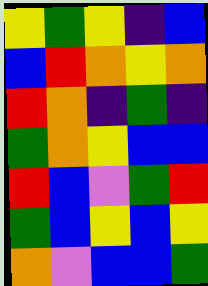[["yellow", "green", "yellow", "indigo", "blue"], ["blue", "red", "orange", "yellow", "orange"], ["red", "orange", "indigo", "green", "indigo"], ["green", "orange", "yellow", "blue", "blue"], ["red", "blue", "violet", "green", "red"], ["green", "blue", "yellow", "blue", "yellow"], ["orange", "violet", "blue", "blue", "green"]]